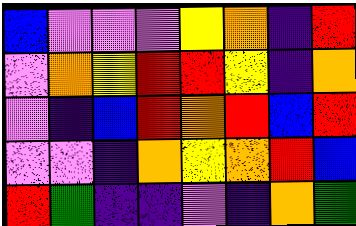[["blue", "violet", "violet", "violet", "yellow", "orange", "indigo", "red"], ["violet", "orange", "yellow", "red", "red", "yellow", "indigo", "orange"], ["violet", "indigo", "blue", "red", "orange", "red", "blue", "red"], ["violet", "violet", "indigo", "orange", "yellow", "orange", "red", "blue"], ["red", "green", "indigo", "indigo", "violet", "indigo", "orange", "green"]]